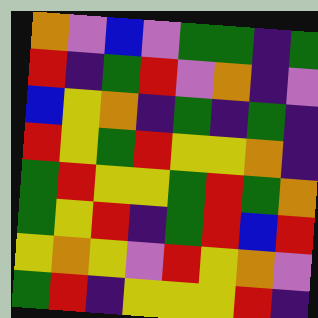[["orange", "violet", "blue", "violet", "green", "green", "indigo", "green"], ["red", "indigo", "green", "red", "violet", "orange", "indigo", "violet"], ["blue", "yellow", "orange", "indigo", "green", "indigo", "green", "indigo"], ["red", "yellow", "green", "red", "yellow", "yellow", "orange", "indigo"], ["green", "red", "yellow", "yellow", "green", "red", "green", "orange"], ["green", "yellow", "red", "indigo", "green", "red", "blue", "red"], ["yellow", "orange", "yellow", "violet", "red", "yellow", "orange", "violet"], ["green", "red", "indigo", "yellow", "yellow", "yellow", "red", "indigo"]]